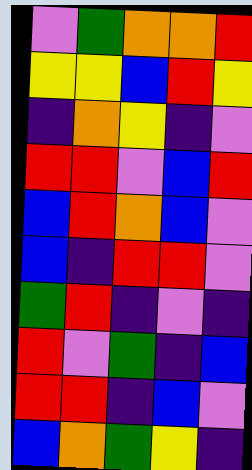[["violet", "green", "orange", "orange", "red"], ["yellow", "yellow", "blue", "red", "yellow"], ["indigo", "orange", "yellow", "indigo", "violet"], ["red", "red", "violet", "blue", "red"], ["blue", "red", "orange", "blue", "violet"], ["blue", "indigo", "red", "red", "violet"], ["green", "red", "indigo", "violet", "indigo"], ["red", "violet", "green", "indigo", "blue"], ["red", "red", "indigo", "blue", "violet"], ["blue", "orange", "green", "yellow", "indigo"]]